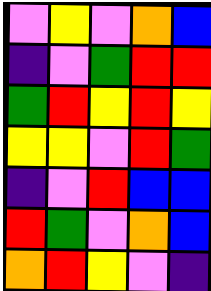[["violet", "yellow", "violet", "orange", "blue"], ["indigo", "violet", "green", "red", "red"], ["green", "red", "yellow", "red", "yellow"], ["yellow", "yellow", "violet", "red", "green"], ["indigo", "violet", "red", "blue", "blue"], ["red", "green", "violet", "orange", "blue"], ["orange", "red", "yellow", "violet", "indigo"]]